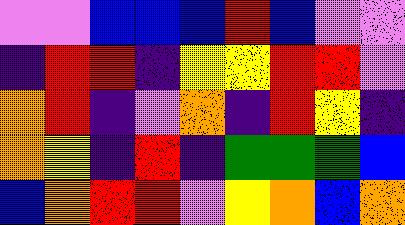[["violet", "violet", "blue", "blue", "blue", "red", "blue", "violet", "violet"], ["indigo", "red", "red", "indigo", "yellow", "yellow", "red", "red", "violet"], ["orange", "red", "indigo", "violet", "orange", "indigo", "red", "yellow", "indigo"], ["orange", "yellow", "indigo", "red", "indigo", "green", "green", "green", "blue"], ["blue", "orange", "red", "red", "violet", "yellow", "orange", "blue", "orange"]]